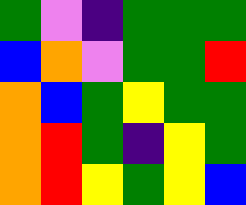[["green", "violet", "indigo", "green", "green", "green"], ["blue", "orange", "violet", "green", "green", "red"], ["orange", "blue", "green", "yellow", "green", "green"], ["orange", "red", "green", "indigo", "yellow", "green"], ["orange", "red", "yellow", "green", "yellow", "blue"]]